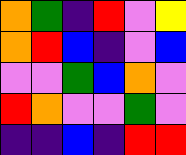[["orange", "green", "indigo", "red", "violet", "yellow"], ["orange", "red", "blue", "indigo", "violet", "blue"], ["violet", "violet", "green", "blue", "orange", "violet"], ["red", "orange", "violet", "violet", "green", "violet"], ["indigo", "indigo", "blue", "indigo", "red", "red"]]